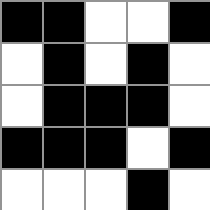[["black", "black", "white", "white", "black"], ["white", "black", "white", "black", "white"], ["white", "black", "black", "black", "white"], ["black", "black", "black", "white", "black"], ["white", "white", "white", "black", "white"]]